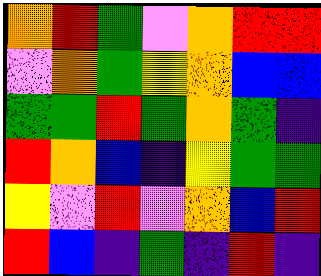[["orange", "red", "green", "violet", "orange", "red", "red"], ["violet", "orange", "green", "yellow", "orange", "blue", "blue"], ["green", "green", "red", "green", "orange", "green", "indigo"], ["red", "orange", "blue", "indigo", "yellow", "green", "green"], ["yellow", "violet", "red", "violet", "orange", "blue", "red"], ["red", "blue", "indigo", "green", "indigo", "red", "indigo"]]